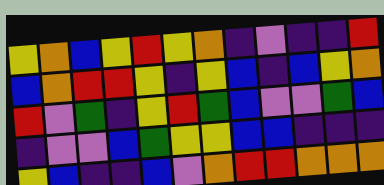[["yellow", "orange", "blue", "yellow", "red", "yellow", "orange", "indigo", "violet", "indigo", "indigo", "red"], ["blue", "orange", "red", "red", "yellow", "indigo", "yellow", "blue", "indigo", "blue", "yellow", "orange"], ["red", "violet", "green", "indigo", "yellow", "red", "green", "blue", "violet", "violet", "green", "blue"], ["indigo", "violet", "violet", "blue", "green", "yellow", "yellow", "blue", "blue", "indigo", "indigo", "indigo"], ["yellow", "blue", "indigo", "indigo", "blue", "violet", "orange", "red", "red", "orange", "orange", "orange"]]